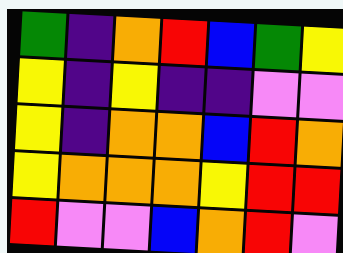[["green", "indigo", "orange", "red", "blue", "green", "yellow"], ["yellow", "indigo", "yellow", "indigo", "indigo", "violet", "violet"], ["yellow", "indigo", "orange", "orange", "blue", "red", "orange"], ["yellow", "orange", "orange", "orange", "yellow", "red", "red"], ["red", "violet", "violet", "blue", "orange", "red", "violet"]]